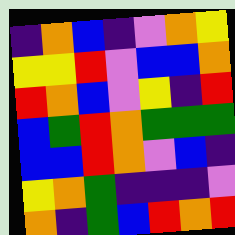[["indigo", "orange", "blue", "indigo", "violet", "orange", "yellow"], ["yellow", "yellow", "red", "violet", "blue", "blue", "orange"], ["red", "orange", "blue", "violet", "yellow", "indigo", "red"], ["blue", "green", "red", "orange", "green", "green", "green"], ["blue", "blue", "red", "orange", "violet", "blue", "indigo"], ["yellow", "orange", "green", "indigo", "indigo", "indigo", "violet"], ["orange", "indigo", "green", "blue", "red", "orange", "red"]]